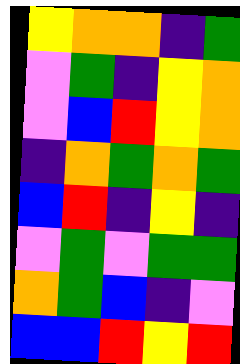[["yellow", "orange", "orange", "indigo", "green"], ["violet", "green", "indigo", "yellow", "orange"], ["violet", "blue", "red", "yellow", "orange"], ["indigo", "orange", "green", "orange", "green"], ["blue", "red", "indigo", "yellow", "indigo"], ["violet", "green", "violet", "green", "green"], ["orange", "green", "blue", "indigo", "violet"], ["blue", "blue", "red", "yellow", "red"]]